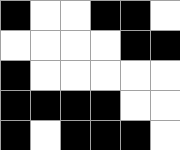[["black", "white", "white", "black", "black", "white"], ["white", "white", "white", "white", "black", "black"], ["black", "white", "white", "white", "white", "white"], ["black", "black", "black", "black", "white", "white"], ["black", "white", "black", "black", "black", "white"]]